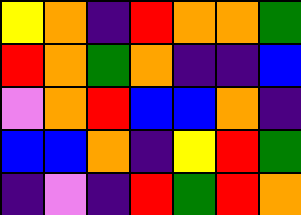[["yellow", "orange", "indigo", "red", "orange", "orange", "green"], ["red", "orange", "green", "orange", "indigo", "indigo", "blue"], ["violet", "orange", "red", "blue", "blue", "orange", "indigo"], ["blue", "blue", "orange", "indigo", "yellow", "red", "green"], ["indigo", "violet", "indigo", "red", "green", "red", "orange"]]